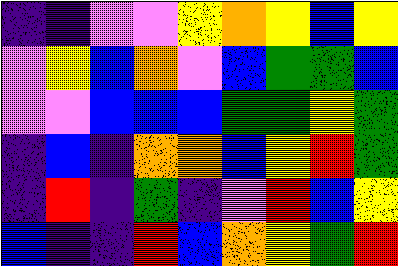[["indigo", "indigo", "violet", "violet", "yellow", "orange", "yellow", "blue", "yellow"], ["violet", "yellow", "blue", "orange", "violet", "blue", "green", "green", "blue"], ["violet", "violet", "blue", "blue", "blue", "green", "green", "yellow", "green"], ["indigo", "blue", "indigo", "orange", "orange", "blue", "yellow", "red", "green"], ["indigo", "red", "indigo", "green", "indigo", "violet", "red", "blue", "yellow"], ["blue", "indigo", "indigo", "red", "blue", "orange", "yellow", "green", "red"]]